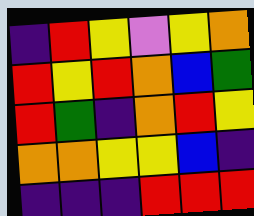[["indigo", "red", "yellow", "violet", "yellow", "orange"], ["red", "yellow", "red", "orange", "blue", "green"], ["red", "green", "indigo", "orange", "red", "yellow"], ["orange", "orange", "yellow", "yellow", "blue", "indigo"], ["indigo", "indigo", "indigo", "red", "red", "red"]]